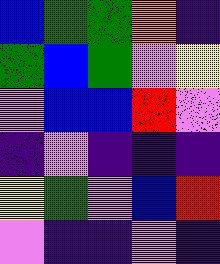[["blue", "green", "green", "orange", "indigo"], ["green", "blue", "green", "violet", "yellow"], ["violet", "blue", "blue", "red", "violet"], ["indigo", "violet", "indigo", "indigo", "indigo"], ["yellow", "green", "violet", "blue", "red"], ["violet", "indigo", "indigo", "violet", "indigo"]]